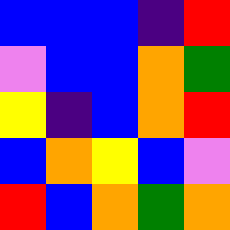[["blue", "blue", "blue", "indigo", "red"], ["violet", "blue", "blue", "orange", "green"], ["yellow", "indigo", "blue", "orange", "red"], ["blue", "orange", "yellow", "blue", "violet"], ["red", "blue", "orange", "green", "orange"]]